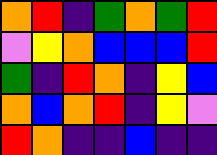[["orange", "red", "indigo", "green", "orange", "green", "red"], ["violet", "yellow", "orange", "blue", "blue", "blue", "red"], ["green", "indigo", "red", "orange", "indigo", "yellow", "blue"], ["orange", "blue", "orange", "red", "indigo", "yellow", "violet"], ["red", "orange", "indigo", "indigo", "blue", "indigo", "indigo"]]